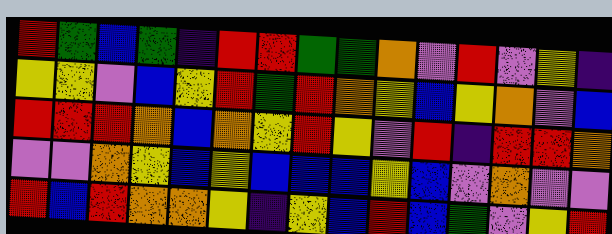[["red", "green", "blue", "green", "indigo", "red", "red", "green", "green", "orange", "violet", "red", "violet", "yellow", "indigo"], ["yellow", "yellow", "violet", "blue", "yellow", "red", "green", "red", "orange", "yellow", "blue", "yellow", "orange", "violet", "blue"], ["red", "red", "red", "orange", "blue", "orange", "yellow", "red", "yellow", "violet", "red", "indigo", "red", "red", "orange"], ["violet", "violet", "orange", "yellow", "blue", "yellow", "blue", "blue", "blue", "yellow", "blue", "violet", "orange", "violet", "violet"], ["red", "blue", "red", "orange", "orange", "yellow", "indigo", "yellow", "blue", "red", "blue", "green", "violet", "yellow", "red"]]